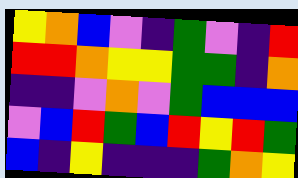[["yellow", "orange", "blue", "violet", "indigo", "green", "violet", "indigo", "red"], ["red", "red", "orange", "yellow", "yellow", "green", "green", "indigo", "orange"], ["indigo", "indigo", "violet", "orange", "violet", "green", "blue", "blue", "blue"], ["violet", "blue", "red", "green", "blue", "red", "yellow", "red", "green"], ["blue", "indigo", "yellow", "indigo", "indigo", "indigo", "green", "orange", "yellow"]]